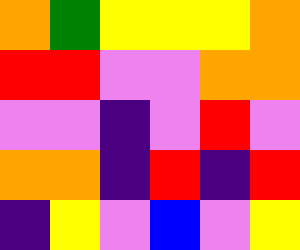[["orange", "green", "yellow", "yellow", "yellow", "orange"], ["red", "red", "violet", "violet", "orange", "orange"], ["violet", "violet", "indigo", "violet", "red", "violet"], ["orange", "orange", "indigo", "red", "indigo", "red"], ["indigo", "yellow", "violet", "blue", "violet", "yellow"]]